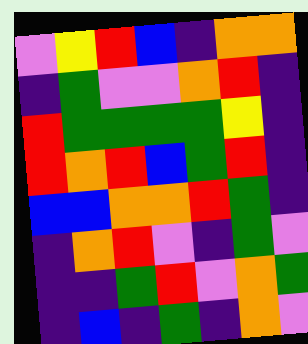[["violet", "yellow", "red", "blue", "indigo", "orange", "orange"], ["indigo", "green", "violet", "violet", "orange", "red", "indigo"], ["red", "green", "green", "green", "green", "yellow", "indigo"], ["red", "orange", "red", "blue", "green", "red", "indigo"], ["blue", "blue", "orange", "orange", "red", "green", "indigo"], ["indigo", "orange", "red", "violet", "indigo", "green", "violet"], ["indigo", "indigo", "green", "red", "violet", "orange", "green"], ["indigo", "blue", "indigo", "green", "indigo", "orange", "violet"]]